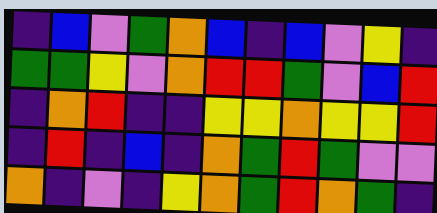[["indigo", "blue", "violet", "green", "orange", "blue", "indigo", "blue", "violet", "yellow", "indigo"], ["green", "green", "yellow", "violet", "orange", "red", "red", "green", "violet", "blue", "red"], ["indigo", "orange", "red", "indigo", "indigo", "yellow", "yellow", "orange", "yellow", "yellow", "red"], ["indigo", "red", "indigo", "blue", "indigo", "orange", "green", "red", "green", "violet", "violet"], ["orange", "indigo", "violet", "indigo", "yellow", "orange", "green", "red", "orange", "green", "indigo"]]